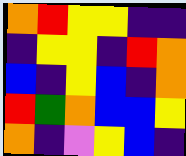[["orange", "red", "yellow", "yellow", "indigo", "indigo"], ["indigo", "yellow", "yellow", "indigo", "red", "orange"], ["blue", "indigo", "yellow", "blue", "indigo", "orange"], ["red", "green", "orange", "blue", "blue", "yellow"], ["orange", "indigo", "violet", "yellow", "blue", "indigo"]]